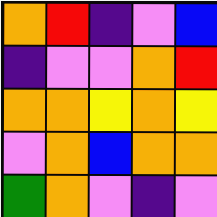[["orange", "red", "indigo", "violet", "blue"], ["indigo", "violet", "violet", "orange", "red"], ["orange", "orange", "yellow", "orange", "yellow"], ["violet", "orange", "blue", "orange", "orange"], ["green", "orange", "violet", "indigo", "violet"]]